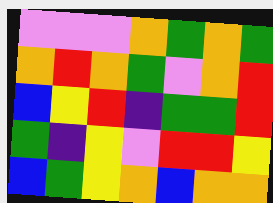[["violet", "violet", "violet", "orange", "green", "orange", "green"], ["orange", "red", "orange", "green", "violet", "orange", "red"], ["blue", "yellow", "red", "indigo", "green", "green", "red"], ["green", "indigo", "yellow", "violet", "red", "red", "yellow"], ["blue", "green", "yellow", "orange", "blue", "orange", "orange"]]